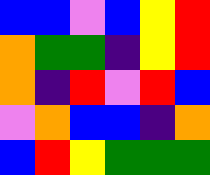[["blue", "blue", "violet", "blue", "yellow", "red"], ["orange", "green", "green", "indigo", "yellow", "red"], ["orange", "indigo", "red", "violet", "red", "blue"], ["violet", "orange", "blue", "blue", "indigo", "orange"], ["blue", "red", "yellow", "green", "green", "green"]]